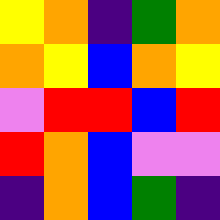[["yellow", "orange", "indigo", "green", "orange"], ["orange", "yellow", "blue", "orange", "yellow"], ["violet", "red", "red", "blue", "red"], ["red", "orange", "blue", "violet", "violet"], ["indigo", "orange", "blue", "green", "indigo"]]